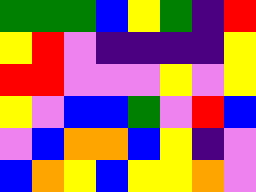[["green", "green", "green", "blue", "yellow", "green", "indigo", "red"], ["yellow", "red", "violet", "indigo", "indigo", "indigo", "indigo", "yellow"], ["red", "red", "violet", "violet", "violet", "yellow", "violet", "yellow"], ["yellow", "violet", "blue", "blue", "green", "violet", "red", "blue"], ["violet", "blue", "orange", "orange", "blue", "yellow", "indigo", "violet"], ["blue", "orange", "yellow", "blue", "yellow", "yellow", "orange", "violet"]]